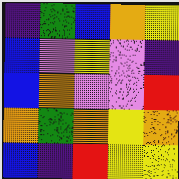[["indigo", "green", "blue", "orange", "yellow"], ["blue", "violet", "yellow", "violet", "indigo"], ["blue", "orange", "violet", "violet", "red"], ["orange", "green", "orange", "yellow", "orange"], ["blue", "indigo", "red", "yellow", "yellow"]]